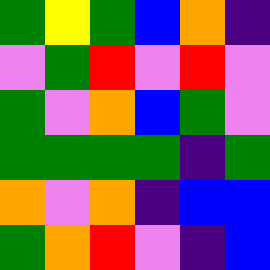[["green", "yellow", "green", "blue", "orange", "indigo"], ["violet", "green", "red", "violet", "red", "violet"], ["green", "violet", "orange", "blue", "green", "violet"], ["green", "green", "green", "green", "indigo", "green"], ["orange", "violet", "orange", "indigo", "blue", "blue"], ["green", "orange", "red", "violet", "indigo", "blue"]]